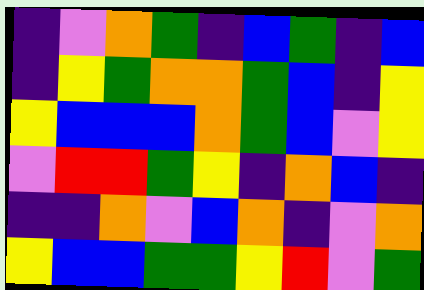[["indigo", "violet", "orange", "green", "indigo", "blue", "green", "indigo", "blue"], ["indigo", "yellow", "green", "orange", "orange", "green", "blue", "indigo", "yellow"], ["yellow", "blue", "blue", "blue", "orange", "green", "blue", "violet", "yellow"], ["violet", "red", "red", "green", "yellow", "indigo", "orange", "blue", "indigo"], ["indigo", "indigo", "orange", "violet", "blue", "orange", "indigo", "violet", "orange"], ["yellow", "blue", "blue", "green", "green", "yellow", "red", "violet", "green"]]